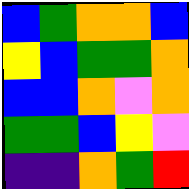[["blue", "green", "orange", "orange", "blue"], ["yellow", "blue", "green", "green", "orange"], ["blue", "blue", "orange", "violet", "orange"], ["green", "green", "blue", "yellow", "violet"], ["indigo", "indigo", "orange", "green", "red"]]